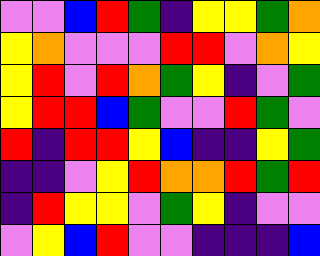[["violet", "violet", "blue", "red", "green", "indigo", "yellow", "yellow", "green", "orange"], ["yellow", "orange", "violet", "violet", "violet", "red", "red", "violet", "orange", "yellow"], ["yellow", "red", "violet", "red", "orange", "green", "yellow", "indigo", "violet", "green"], ["yellow", "red", "red", "blue", "green", "violet", "violet", "red", "green", "violet"], ["red", "indigo", "red", "red", "yellow", "blue", "indigo", "indigo", "yellow", "green"], ["indigo", "indigo", "violet", "yellow", "red", "orange", "orange", "red", "green", "red"], ["indigo", "red", "yellow", "yellow", "violet", "green", "yellow", "indigo", "violet", "violet"], ["violet", "yellow", "blue", "red", "violet", "violet", "indigo", "indigo", "indigo", "blue"]]